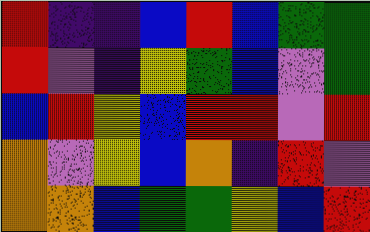[["red", "indigo", "indigo", "blue", "red", "blue", "green", "green"], ["red", "violet", "indigo", "yellow", "green", "blue", "violet", "green"], ["blue", "red", "yellow", "blue", "red", "red", "violet", "red"], ["orange", "violet", "yellow", "blue", "orange", "indigo", "red", "violet"], ["orange", "orange", "blue", "green", "green", "yellow", "blue", "red"]]